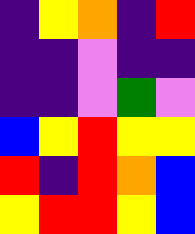[["indigo", "yellow", "orange", "indigo", "red"], ["indigo", "indigo", "violet", "indigo", "indigo"], ["indigo", "indigo", "violet", "green", "violet"], ["blue", "yellow", "red", "yellow", "yellow"], ["red", "indigo", "red", "orange", "blue"], ["yellow", "red", "red", "yellow", "blue"]]